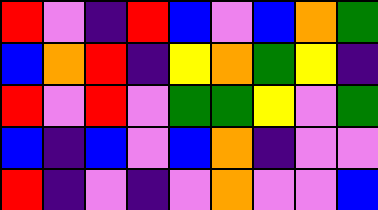[["red", "violet", "indigo", "red", "blue", "violet", "blue", "orange", "green"], ["blue", "orange", "red", "indigo", "yellow", "orange", "green", "yellow", "indigo"], ["red", "violet", "red", "violet", "green", "green", "yellow", "violet", "green"], ["blue", "indigo", "blue", "violet", "blue", "orange", "indigo", "violet", "violet"], ["red", "indigo", "violet", "indigo", "violet", "orange", "violet", "violet", "blue"]]